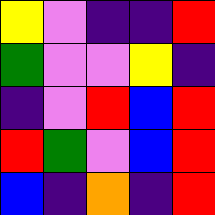[["yellow", "violet", "indigo", "indigo", "red"], ["green", "violet", "violet", "yellow", "indigo"], ["indigo", "violet", "red", "blue", "red"], ["red", "green", "violet", "blue", "red"], ["blue", "indigo", "orange", "indigo", "red"]]